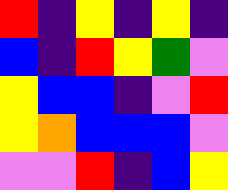[["red", "indigo", "yellow", "indigo", "yellow", "indigo"], ["blue", "indigo", "red", "yellow", "green", "violet"], ["yellow", "blue", "blue", "indigo", "violet", "red"], ["yellow", "orange", "blue", "blue", "blue", "violet"], ["violet", "violet", "red", "indigo", "blue", "yellow"]]